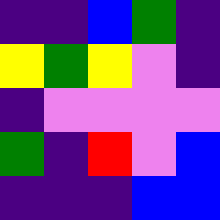[["indigo", "indigo", "blue", "green", "indigo"], ["yellow", "green", "yellow", "violet", "indigo"], ["indigo", "violet", "violet", "violet", "violet"], ["green", "indigo", "red", "violet", "blue"], ["indigo", "indigo", "indigo", "blue", "blue"]]